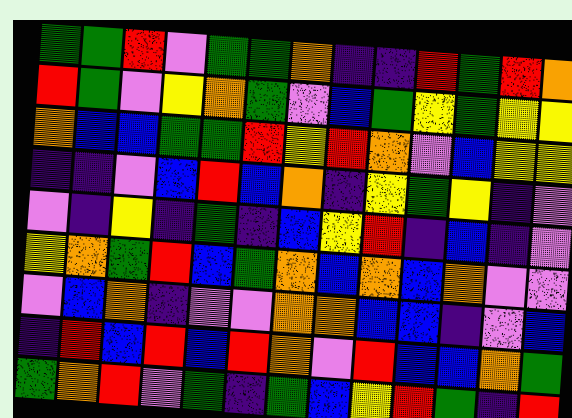[["green", "green", "red", "violet", "green", "green", "orange", "indigo", "indigo", "red", "green", "red", "orange"], ["red", "green", "violet", "yellow", "orange", "green", "violet", "blue", "green", "yellow", "green", "yellow", "yellow"], ["orange", "blue", "blue", "green", "green", "red", "yellow", "red", "orange", "violet", "blue", "yellow", "yellow"], ["indigo", "indigo", "violet", "blue", "red", "blue", "orange", "indigo", "yellow", "green", "yellow", "indigo", "violet"], ["violet", "indigo", "yellow", "indigo", "green", "indigo", "blue", "yellow", "red", "indigo", "blue", "indigo", "violet"], ["yellow", "orange", "green", "red", "blue", "green", "orange", "blue", "orange", "blue", "orange", "violet", "violet"], ["violet", "blue", "orange", "indigo", "violet", "violet", "orange", "orange", "blue", "blue", "indigo", "violet", "blue"], ["indigo", "red", "blue", "red", "blue", "red", "orange", "violet", "red", "blue", "blue", "orange", "green"], ["green", "orange", "red", "violet", "green", "indigo", "green", "blue", "yellow", "red", "green", "indigo", "red"]]